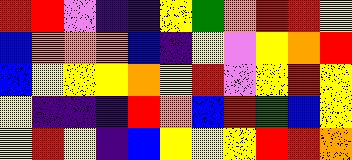[["red", "red", "violet", "indigo", "indigo", "yellow", "green", "orange", "red", "red", "yellow"], ["blue", "orange", "orange", "orange", "blue", "indigo", "yellow", "violet", "yellow", "orange", "red"], ["blue", "yellow", "yellow", "yellow", "orange", "yellow", "red", "violet", "yellow", "red", "yellow"], ["yellow", "indigo", "indigo", "indigo", "red", "orange", "blue", "red", "green", "blue", "yellow"], ["yellow", "red", "yellow", "indigo", "blue", "yellow", "yellow", "yellow", "red", "red", "orange"]]